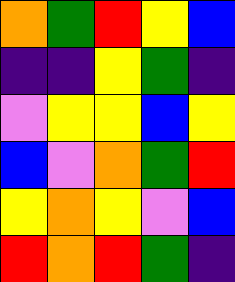[["orange", "green", "red", "yellow", "blue"], ["indigo", "indigo", "yellow", "green", "indigo"], ["violet", "yellow", "yellow", "blue", "yellow"], ["blue", "violet", "orange", "green", "red"], ["yellow", "orange", "yellow", "violet", "blue"], ["red", "orange", "red", "green", "indigo"]]